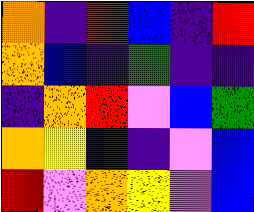[["orange", "indigo", "red", "blue", "indigo", "red"], ["orange", "blue", "indigo", "green", "indigo", "indigo"], ["indigo", "orange", "red", "violet", "blue", "green"], ["orange", "yellow", "indigo", "indigo", "violet", "blue"], ["red", "violet", "orange", "yellow", "violet", "blue"]]